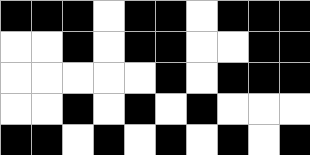[["black", "black", "black", "white", "black", "black", "white", "black", "black", "black"], ["white", "white", "black", "white", "black", "black", "white", "white", "black", "black"], ["white", "white", "white", "white", "white", "black", "white", "black", "black", "black"], ["white", "white", "black", "white", "black", "white", "black", "white", "white", "white"], ["black", "black", "white", "black", "white", "black", "white", "black", "white", "black"]]